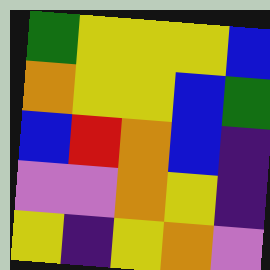[["green", "yellow", "yellow", "yellow", "blue"], ["orange", "yellow", "yellow", "blue", "green"], ["blue", "red", "orange", "blue", "indigo"], ["violet", "violet", "orange", "yellow", "indigo"], ["yellow", "indigo", "yellow", "orange", "violet"]]